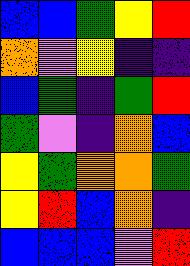[["blue", "blue", "green", "yellow", "red"], ["orange", "violet", "yellow", "indigo", "indigo"], ["blue", "green", "indigo", "green", "red"], ["green", "violet", "indigo", "orange", "blue"], ["yellow", "green", "orange", "orange", "green"], ["yellow", "red", "blue", "orange", "indigo"], ["blue", "blue", "blue", "violet", "red"]]